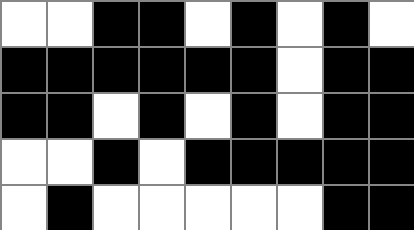[["white", "white", "black", "black", "white", "black", "white", "black", "white"], ["black", "black", "black", "black", "black", "black", "white", "black", "black"], ["black", "black", "white", "black", "white", "black", "white", "black", "black"], ["white", "white", "black", "white", "black", "black", "black", "black", "black"], ["white", "black", "white", "white", "white", "white", "white", "black", "black"]]